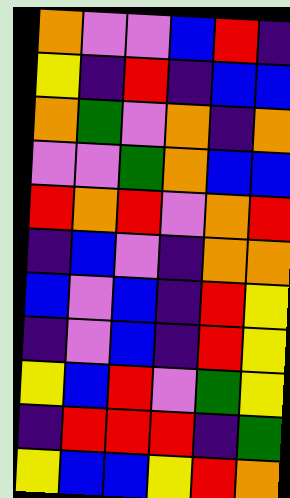[["orange", "violet", "violet", "blue", "red", "indigo"], ["yellow", "indigo", "red", "indigo", "blue", "blue"], ["orange", "green", "violet", "orange", "indigo", "orange"], ["violet", "violet", "green", "orange", "blue", "blue"], ["red", "orange", "red", "violet", "orange", "red"], ["indigo", "blue", "violet", "indigo", "orange", "orange"], ["blue", "violet", "blue", "indigo", "red", "yellow"], ["indigo", "violet", "blue", "indigo", "red", "yellow"], ["yellow", "blue", "red", "violet", "green", "yellow"], ["indigo", "red", "red", "red", "indigo", "green"], ["yellow", "blue", "blue", "yellow", "red", "orange"]]